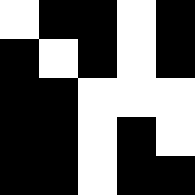[["white", "black", "black", "white", "black"], ["black", "white", "black", "white", "black"], ["black", "black", "white", "white", "white"], ["black", "black", "white", "black", "white"], ["black", "black", "white", "black", "black"]]